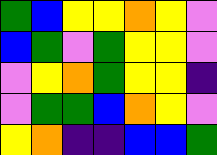[["green", "blue", "yellow", "yellow", "orange", "yellow", "violet"], ["blue", "green", "violet", "green", "yellow", "yellow", "violet"], ["violet", "yellow", "orange", "green", "yellow", "yellow", "indigo"], ["violet", "green", "green", "blue", "orange", "yellow", "violet"], ["yellow", "orange", "indigo", "indigo", "blue", "blue", "green"]]